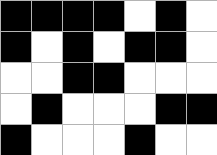[["black", "black", "black", "black", "white", "black", "white"], ["black", "white", "black", "white", "black", "black", "white"], ["white", "white", "black", "black", "white", "white", "white"], ["white", "black", "white", "white", "white", "black", "black"], ["black", "white", "white", "white", "black", "white", "white"]]